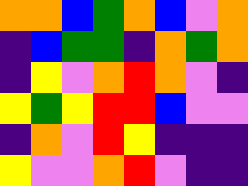[["orange", "orange", "blue", "green", "orange", "blue", "violet", "orange"], ["indigo", "blue", "green", "green", "indigo", "orange", "green", "orange"], ["indigo", "yellow", "violet", "orange", "red", "orange", "violet", "indigo"], ["yellow", "green", "yellow", "red", "red", "blue", "violet", "violet"], ["indigo", "orange", "violet", "red", "yellow", "indigo", "indigo", "indigo"], ["yellow", "violet", "violet", "orange", "red", "violet", "indigo", "indigo"]]